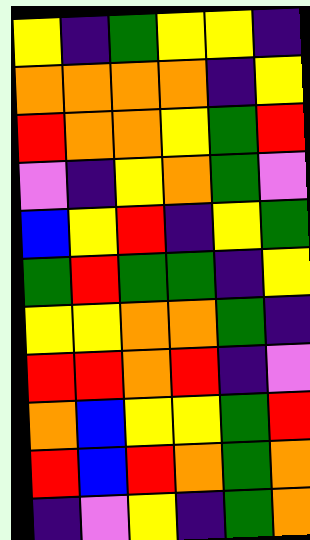[["yellow", "indigo", "green", "yellow", "yellow", "indigo"], ["orange", "orange", "orange", "orange", "indigo", "yellow"], ["red", "orange", "orange", "yellow", "green", "red"], ["violet", "indigo", "yellow", "orange", "green", "violet"], ["blue", "yellow", "red", "indigo", "yellow", "green"], ["green", "red", "green", "green", "indigo", "yellow"], ["yellow", "yellow", "orange", "orange", "green", "indigo"], ["red", "red", "orange", "red", "indigo", "violet"], ["orange", "blue", "yellow", "yellow", "green", "red"], ["red", "blue", "red", "orange", "green", "orange"], ["indigo", "violet", "yellow", "indigo", "green", "orange"]]